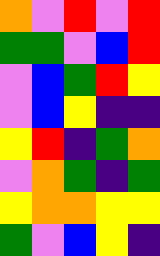[["orange", "violet", "red", "violet", "red"], ["green", "green", "violet", "blue", "red"], ["violet", "blue", "green", "red", "yellow"], ["violet", "blue", "yellow", "indigo", "indigo"], ["yellow", "red", "indigo", "green", "orange"], ["violet", "orange", "green", "indigo", "green"], ["yellow", "orange", "orange", "yellow", "yellow"], ["green", "violet", "blue", "yellow", "indigo"]]